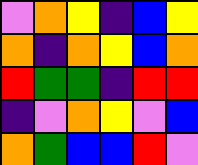[["violet", "orange", "yellow", "indigo", "blue", "yellow"], ["orange", "indigo", "orange", "yellow", "blue", "orange"], ["red", "green", "green", "indigo", "red", "red"], ["indigo", "violet", "orange", "yellow", "violet", "blue"], ["orange", "green", "blue", "blue", "red", "violet"]]